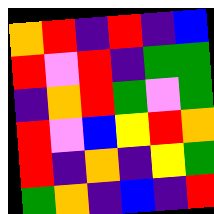[["orange", "red", "indigo", "red", "indigo", "blue"], ["red", "violet", "red", "indigo", "green", "green"], ["indigo", "orange", "red", "green", "violet", "green"], ["red", "violet", "blue", "yellow", "red", "orange"], ["red", "indigo", "orange", "indigo", "yellow", "green"], ["green", "orange", "indigo", "blue", "indigo", "red"]]